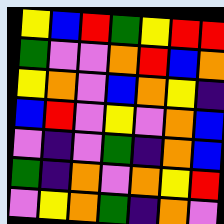[["yellow", "blue", "red", "green", "yellow", "red", "red"], ["green", "violet", "violet", "orange", "red", "blue", "orange"], ["yellow", "orange", "violet", "blue", "orange", "yellow", "indigo"], ["blue", "red", "violet", "yellow", "violet", "orange", "blue"], ["violet", "indigo", "violet", "green", "indigo", "orange", "blue"], ["green", "indigo", "orange", "violet", "orange", "yellow", "red"], ["violet", "yellow", "orange", "green", "indigo", "orange", "violet"]]